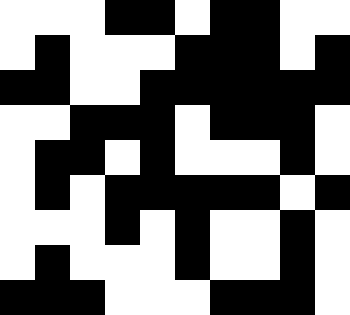[["white", "white", "white", "black", "black", "white", "black", "black", "white", "white"], ["white", "black", "white", "white", "white", "black", "black", "black", "white", "black"], ["black", "black", "white", "white", "black", "black", "black", "black", "black", "black"], ["white", "white", "black", "black", "black", "white", "black", "black", "black", "white"], ["white", "black", "black", "white", "black", "white", "white", "white", "black", "white"], ["white", "black", "white", "black", "black", "black", "black", "black", "white", "black"], ["white", "white", "white", "black", "white", "black", "white", "white", "black", "white"], ["white", "black", "white", "white", "white", "black", "white", "white", "black", "white"], ["black", "black", "black", "white", "white", "white", "black", "black", "black", "white"]]